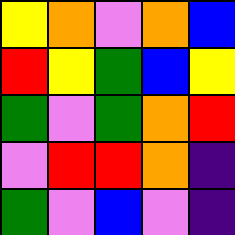[["yellow", "orange", "violet", "orange", "blue"], ["red", "yellow", "green", "blue", "yellow"], ["green", "violet", "green", "orange", "red"], ["violet", "red", "red", "orange", "indigo"], ["green", "violet", "blue", "violet", "indigo"]]